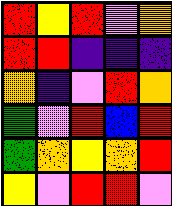[["red", "yellow", "red", "violet", "orange"], ["red", "red", "indigo", "indigo", "indigo"], ["orange", "indigo", "violet", "red", "orange"], ["green", "violet", "red", "blue", "red"], ["green", "orange", "yellow", "orange", "red"], ["yellow", "violet", "red", "red", "violet"]]